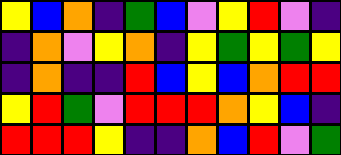[["yellow", "blue", "orange", "indigo", "green", "blue", "violet", "yellow", "red", "violet", "indigo"], ["indigo", "orange", "violet", "yellow", "orange", "indigo", "yellow", "green", "yellow", "green", "yellow"], ["indigo", "orange", "indigo", "indigo", "red", "blue", "yellow", "blue", "orange", "red", "red"], ["yellow", "red", "green", "violet", "red", "red", "red", "orange", "yellow", "blue", "indigo"], ["red", "red", "red", "yellow", "indigo", "indigo", "orange", "blue", "red", "violet", "green"]]